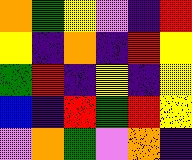[["orange", "green", "yellow", "violet", "indigo", "red"], ["yellow", "indigo", "orange", "indigo", "red", "yellow"], ["green", "red", "indigo", "yellow", "indigo", "yellow"], ["blue", "indigo", "red", "green", "red", "yellow"], ["violet", "orange", "green", "violet", "orange", "indigo"]]